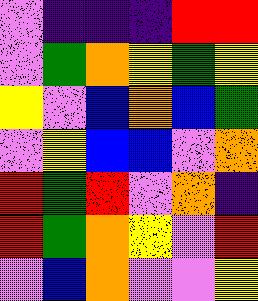[["violet", "indigo", "indigo", "indigo", "red", "red"], ["violet", "green", "orange", "yellow", "green", "yellow"], ["yellow", "violet", "blue", "orange", "blue", "green"], ["violet", "yellow", "blue", "blue", "violet", "orange"], ["red", "green", "red", "violet", "orange", "indigo"], ["red", "green", "orange", "yellow", "violet", "red"], ["violet", "blue", "orange", "violet", "violet", "yellow"]]